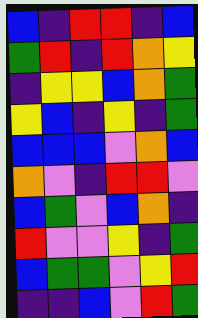[["blue", "indigo", "red", "red", "indigo", "blue"], ["green", "red", "indigo", "red", "orange", "yellow"], ["indigo", "yellow", "yellow", "blue", "orange", "green"], ["yellow", "blue", "indigo", "yellow", "indigo", "green"], ["blue", "blue", "blue", "violet", "orange", "blue"], ["orange", "violet", "indigo", "red", "red", "violet"], ["blue", "green", "violet", "blue", "orange", "indigo"], ["red", "violet", "violet", "yellow", "indigo", "green"], ["blue", "green", "green", "violet", "yellow", "red"], ["indigo", "indigo", "blue", "violet", "red", "green"]]